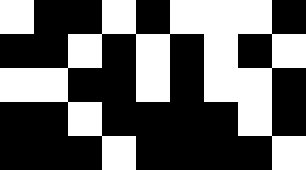[["white", "black", "black", "white", "black", "white", "white", "white", "black"], ["black", "black", "white", "black", "white", "black", "white", "black", "white"], ["white", "white", "black", "black", "white", "black", "white", "white", "black"], ["black", "black", "white", "black", "black", "black", "black", "white", "black"], ["black", "black", "black", "white", "black", "black", "black", "black", "white"]]